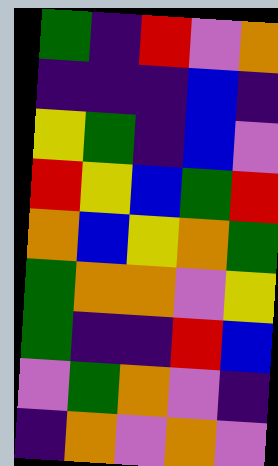[["green", "indigo", "red", "violet", "orange"], ["indigo", "indigo", "indigo", "blue", "indigo"], ["yellow", "green", "indigo", "blue", "violet"], ["red", "yellow", "blue", "green", "red"], ["orange", "blue", "yellow", "orange", "green"], ["green", "orange", "orange", "violet", "yellow"], ["green", "indigo", "indigo", "red", "blue"], ["violet", "green", "orange", "violet", "indigo"], ["indigo", "orange", "violet", "orange", "violet"]]